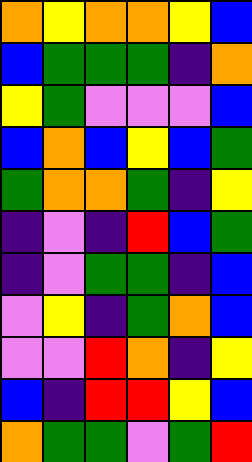[["orange", "yellow", "orange", "orange", "yellow", "blue"], ["blue", "green", "green", "green", "indigo", "orange"], ["yellow", "green", "violet", "violet", "violet", "blue"], ["blue", "orange", "blue", "yellow", "blue", "green"], ["green", "orange", "orange", "green", "indigo", "yellow"], ["indigo", "violet", "indigo", "red", "blue", "green"], ["indigo", "violet", "green", "green", "indigo", "blue"], ["violet", "yellow", "indigo", "green", "orange", "blue"], ["violet", "violet", "red", "orange", "indigo", "yellow"], ["blue", "indigo", "red", "red", "yellow", "blue"], ["orange", "green", "green", "violet", "green", "red"]]